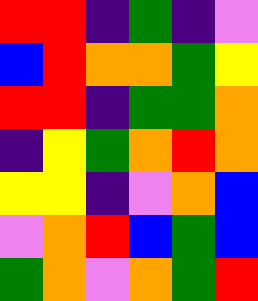[["red", "red", "indigo", "green", "indigo", "violet"], ["blue", "red", "orange", "orange", "green", "yellow"], ["red", "red", "indigo", "green", "green", "orange"], ["indigo", "yellow", "green", "orange", "red", "orange"], ["yellow", "yellow", "indigo", "violet", "orange", "blue"], ["violet", "orange", "red", "blue", "green", "blue"], ["green", "orange", "violet", "orange", "green", "red"]]